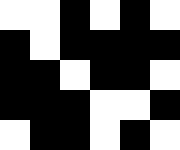[["white", "white", "black", "white", "black", "white"], ["black", "white", "black", "black", "black", "black"], ["black", "black", "white", "black", "black", "white"], ["black", "black", "black", "white", "white", "black"], ["white", "black", "black", "white", "black", "white"]]